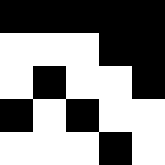[["black", "black", "black", "black", "black"], ["white", "white", "white", "black", "black"], ["white", "black", "white", "white", "black"], ["black", "white", "black", "white", "white"], ["white", "white", "white", "black", "white"]]